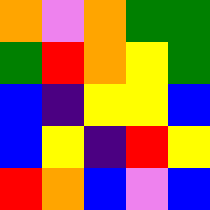[["orange", "violet", "orange", "green", "green"], ["green", "red", "orange", "yellow", "green"], ["blue", "indigo", "yellow", "yellow", "blue"], ["blue", "yellow", "indigo", "red", "yellow"], ["red", "orange", "blue", "violet", "blue"]]